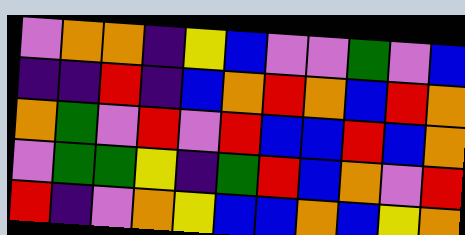[["violet", "orange", "orange", "indigo", "yellow", "blue", "violet", "violet", "green", "violet", "blue"], ["indigo", "indigo", "red", "indigo", "blue", "orange", "red", "orange", "blue", "red", "orange"], ["orange", "green", "violet", "red", "violet", "red", "blue", "blue", "red", "blue", "orange"], ["violet", "green", "green", "yellow", "indigo", "green", "red", "blue", "orange", "violet", "red"], ["red", "indigo", "violet", "orange", "yellow", "blue", "blue", "orange", "blue", "yellow", "orange"]]